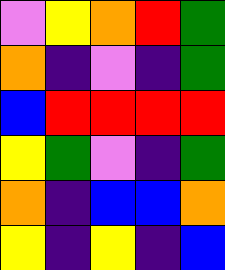[["violet", "yellow", "orange", "red", "green"], ["orange", "indigo", "violet", "indigo", "green"], ["blue", "red", "red", "red", "red"], ["yellow", "green", "violet", "indigo", "green"], ["orange", "indigo", "blue", "blue", "orange"], ["yellow", "indigo", "yellow", "indigo", "blue"]]